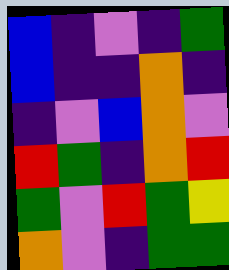[["blue", "indigo", "violet", "indigo", "green"], ["blue", "indigo", "indigo", "orange", "indigo"], ["indigo", "violet", "blue", "orange", "violet"], ["red", "green", "indigo", "orange", "red"], ["green", "violet", "red", "green", "yellow"], ["orange", "violet", "indigo", "green", "green"]]